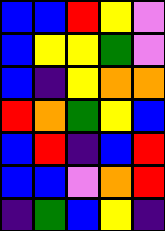[["blue", "blue", "red", "yellow", "violet"], ["blue", "yellow", "yellow", "green", "violet"], ["blue", "indigo", "yellow", "orange", "orange"], ["red", "orange", "green", "yellow", "blue"], ["blue", "red", "indigo", "blue", "red"], ["blue", "blue", "violet", "orange", "red"], ["indigo", "green", "blue", "yellow", "indigo"]]